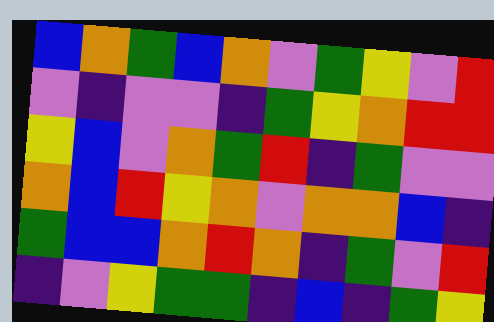[["blue", "orange", "green", "blue", "orange", "violet", "green", "yellow", "violet", "red"], ["violet", "indigo", "violet", "violet", "indigo", "green", "yellow", "orange", "red", "red"], ["yellow", "blue", "violet", "orange", "green", "red", "indigo", "green", "violet", "violet"], ["orange", "blue", "red", "yellow", "orange", "violet", "orange", "orange", "blue", "indigo"], ["green", "blue", "blue", "orange", "red", "orange", "indigo", "green", "violet", "red"], ["indigo", "violet", "yellow", "green", "green", "indigo", "blue", "indigo", "green", "yellow"]]